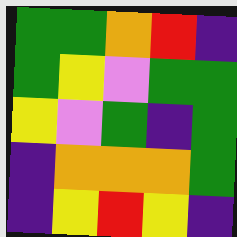[["green", "green", "orange", "red", "indigo"], ["green", "yellow", "violet", "green", "green"], ["yellow", "violet", "green", "indigo", "green"], ["indigo", "orange", "orange", "orange", "green"], ["indigo", "yellow", "red", "yellow", "indigo"]]